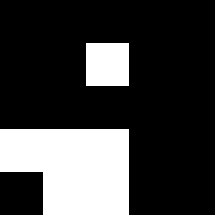[["black", "black", "black", "black", "black"], ["black", "black", "white", "black", "black"], ["black", "black", "black", "black", "black"], ["white", "white", "white", "black", "black"], ["black", "white", "white", "black", "black"]]